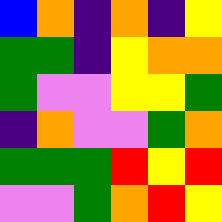[["blue", "orange", "indigo", "orange", "indigo", "yellow"], ["green", "green", "indigo", "yellow", "orange", "orange"], ["green", "violet", "violet", "yellow", "yellow", "green"], ["indigo", "orange", "violet", "violet", "green", "orange"], ["green", "green", "green", "red", "yellow", "red"], ["violet", "violet", "green", "orange", "red", "yellow"]]